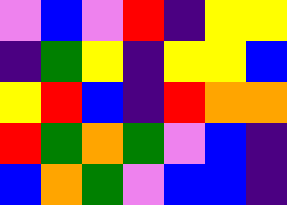[["violet", "blue", "violet", "red", "indigo", "yellow", "yellow"], ["indigo", "green", "yellow", "indigo", "yellow", "yellow", "blue"], ["yellow", "red", "blue", "indigo", "red", "orange", "orange"], ["red", "green", "orange", "green", "violet", "blue", "indigo"], ["blue", "orange", "green", "violet", "blue", "blue", "indigo"]]